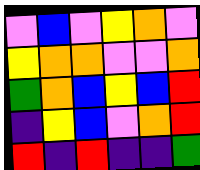[["violet", "blue", "violet", "yellow", "orange", "violet"], ["yellow", "orange", "orange", "violet", "violet", "orange"], ["green", "orange", "blue", "yellow", "blue", "red"], ["indigo", "yellow", "blue", "violet", "orange", "red"], ["red", "indigo", "red", "indigo", "indigo", "green"]]